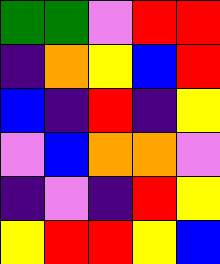[["green", "green", "violet", "red", "red"], ["indigo", "orange", "yellow", "blue", "red"], ["blue", "indigo", "red", "indigo", "yellow"], ["violet", "blue", "orange", "orange", "violet"], ["indigo", "violet", "indigo", "red", "yellow"], ["yellow", "red", "red", "yellow", "blue"]]